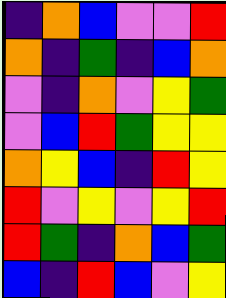[["indigo", "orange", "blue", "violet", "violet", "red"], ["orange", "indigo", "green", "indigo", "blue", "orange"], ["violet", "indigo", "orange", "violet", "yellow", "green"], ["violet", "blue", "red", "green", "yellow", "yellow"], ["orange", "yellow", "blue", "indigo", "red", "yellow"], ["red", "violet", "yellow", "violet", "yellow", "red"], ["red", "green", "indigo", "orange", "blue", "green"], ["blue", "indigo", "red", "blue", "violet", "yellow"]]